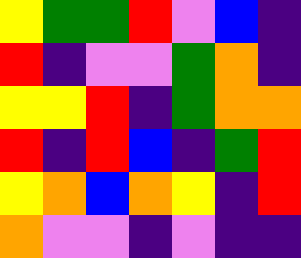[["yellow", "green", "green", "red", "violet", "blue", "indigo"], ["red", "indigo", "violet", "violet", "green", "orange", "indigo"], ["yellow", "yellow", "red", "indigo", "green", "orange", "orange"], ["red", "indigo", "red", "blue", "indigo", "green", "red"], ["yellow", "orange", "blue", "orange", "yellow", "indigo", "red"], ["orange", "violet", "violet", "indigo", "violet", "indigo", "indigo"]]